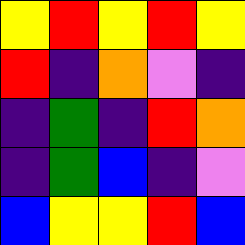[["yellow", "red", "yellow", "red", "yellow"], ["red", "indigo", "orange", "violet", "indigo"], ["indigo", "green", "indigo", "red", "orange"], ["indigo", "green", "blue", "indigo", "violet"], ["blue", "yellow", "yellow", "red", "blue"]]